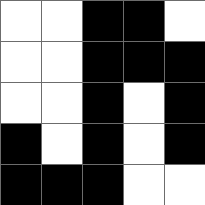[["white", "white", "black", "black", "white"], ["white", "white", "black", "black", "black"], ["white", "white", "black", "white", "black"], ["black", "white", "black", "white", "black"], ["black", "black", "black", "white", "white"]]